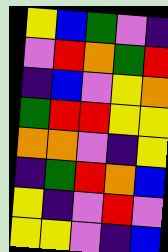[["yellow", "blue", "green", "violet", "indigo"], ["violet", "red", "orange", "green", "red"], ["indigo", "blue", "violet", "yellow", "orange"], ["green", "red", "red", "yellow", "yellow"], ["orange", "orange", "violet", "indigo", "yellow"], ["indigo", "green", "red", "orange", "blue"], ["yellow", "indigo", "violet", "red", "violet"], ["yellow", "yellow", "violet", "indigo", "blue"]]